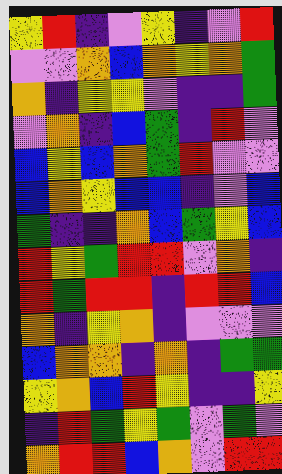[["yellow", "red", "indigo", "violet", "yellow", "indigo", "violet", "red"], ["violet", "violet", "orange", "blue", "orange", "yellow", "orange", "green"], ["orange", "indigo", "yellow", "yellow", "violet", "indigo", "indigo", "green"], ["violet", "orange", "indigo", "blue", "green", "indigo", "red", "violet"], ["blue", "yellow", "blue", "orange", "green", "red", "violet", "violet"], ["blue", "orange", "yellow", "blue", "blue", "indigo", "violet", "blue"], ["green", "indigo", "indigo", "orange", "blue", "green", "yellow", "blue"], ["red", "yellow", "green", "red", "red", "violet", "orange", "indigo"], ["red", "green", "red", "red", "indigo", "red", "red", "blue"], ["orange", "indigo", "yellow", "orange", "indigo", "violet", "violet", "violet"], ["blue", "orange", "orange", "indigo", "orange", "indigo", "green", "green"], ["yellow", "orange", "blue", "red", "yellow", "indigo", "indigo", "yellow"], ["indigo", "red", "green", "yellow", "green", "violet", "green", "violet"], ["orange", "red", "red", "blue", "orange", "violet", "red", "red"]]